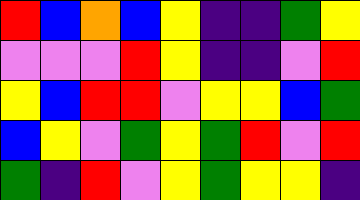[["red", "blue", "orange", "blue", "yellow", "indigo", "indigo", "green", "yellow"], ["violet", "violet", "violet", "red", "yellow", "indigo", "indigo", "violet", "red"], ["yellow", "blue", "red", "red", "violet", "yellow", "yellow", "blue", "green"], ["blue", "yellow", "violet", "green", "yellow", "green", "red", "violet", "red"], ["green", "indigo", "red", "violet", "yellow", "green", "yellow", "yellow", "indigo"]]